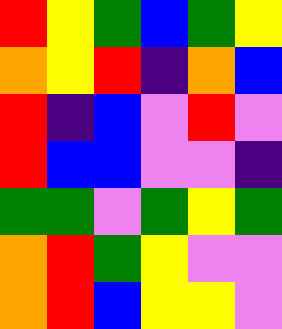[["red", "yellow", "green", "blue", "green", "yellow"], ["orange", "yellow", "red", "indigo", "orange", "blue"], ["red", "indigo", "blue", "violet", "red", "violet"], ["red", "blue", "blue", "violet", "violet", "indigo"], ["green", "green", "violet", "green", "yellow", "green"], ["orange", "red", "green", "yellow", "violet", "violet"], ["orange", "red", "blue", "yellow", "yellow", "violet"]]